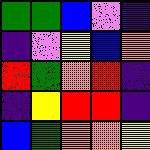[["green", "green", "blue", "violet", "indigo"], ["indigo", "violet", "yellow", "blue", "orange"], ["red", "green", "orange", "red", "indigo"], ["indigo", "yellow", "red", "red", "indigo"], ["blue", "green", "orange", "orange", "yellow"]]